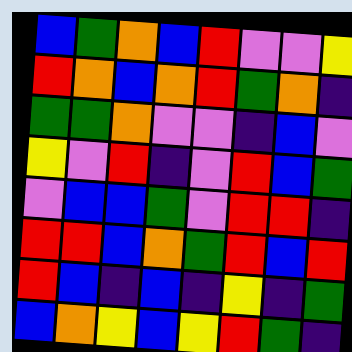[["blue", "green", "orange", "blue", "red", "violet", "violet", "yellow"], ["red", "orange", "blue", "orange", "red", "green", "orange", "indigo"], ["green", "green", "orange", "violet", "violet", "indigo", "blue", "violet"], ["yellow", "violet", "red", "indigo", "violet", "red", "blue", "green"], ["violet", "blue", "blue", "green", "violet", "red", "red", "indigo"], ["red", "red", "blue", "orange", "green", "red", "blue", "red"], ["red", "blue", "indigo", "blue", "indigo", "yellow", "indigo", "green"], ["blue", "orange", "yellow", "blue", "yellow", "red", "green", "indigo"]]